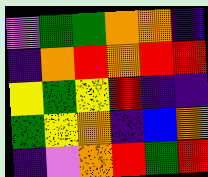[["violet", "green", "green", "orange", "orange", "indigo"], ["indigo", "orange", "red", "orange", "red", "red"], ["yellow", "green", "yellow", "red", "indigo", "indigo"], ["green", "yellow", "orange", "indigo", "blue", "orange"], ["indigo", "violet", "orange", "red", "green", "red"]]